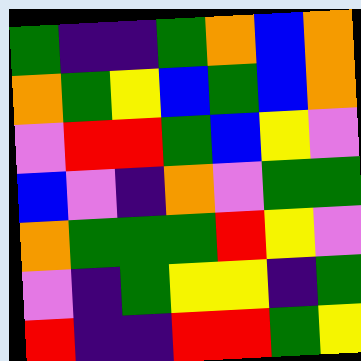[["green", "indigo", "indigo", "green", "orange", "blue", "orange"], ["orange", "green", "yellow", "blue", "green", "blue", "orange"], ["violet", "red", "red", "green", "blue", "yellow", "violet"], ["blue", "violet", "indigo", "orange", "violet", "green", "green"], ["orange", "green", "green", "green", "red", "yellow", "violet"], ["violet", "indigo", "green", "yellow", "yellow", "indigo", "green"], ["red", "indigo", "indigo", "red", "red", "green", "yellow"]]